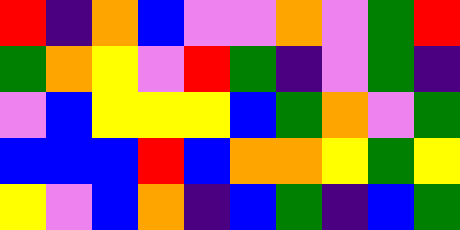[["red", "indigo", "orange", "blue", "violet", "violet", "orange", "violet", "green", "red"], ["green", "orange", "yellow", "violet", "red", "green", "indigo", "violet", "green", "indigo"], ["violet", "blue", "yellow", "yellow", "yellow", "blue", "green", "orange", "violet", "green"], ["blue", "blue", "blue", "red", "blue", "orange", "orange", "yellow", "green", "yellow"], ["yellow", "violet", "blue", "orange", "indigo", "blue", "green", "indigo", "blue", "green"]]